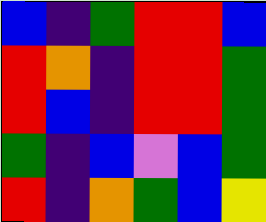[["blue", "indigo", "green", "red", "red", "blue"], ["red", "orange", "indigo", "red", "red", "green"], ["red", "blue", "indigo", "red", "red", "green"], ["green", "indigo", "blue", "violet", "blue", "green"], ["red", "indigo", "orange", "green", "blue", "yellow"]]